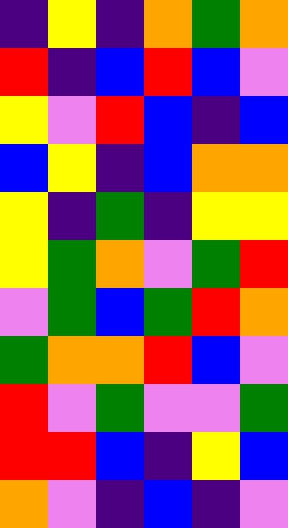[["indigo", "yellow", "indigo", "orange", "green", "orange"], ["red", "indigo", "blue", "red", "blue", "violet"], ["yellow", "violet", "red", "blue", "indigo", "blue"], ["blue", "yellow", "indigo", "blue", "orange", "orange"], ["yellow", "indigo", "green", "indigo", "yellow", "yellow"], ["yellow", "green", "orange", "violet", "green", "red"], ["violet", "green", "blue", "green", "red", "orange"], ["green", "orange", "orange", "red", "blue", "violet"], ["red", "violet", "green", "violet", "violet", "green"], ["red", "red", "blue", "indigo", "yellow", "blue"], ["orange", "violet", "indigo", "blue", "indigo", "violet"]]